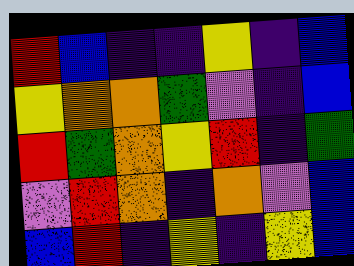[["red", "blue", "indigo", "indigo", "yellow", "indigo", "blue"], ["yellow", "orange", "orange", "green", "violet", "indigo", "blue"], ["red", "green", "orange", "yellow", "red", "indigo", "green"], ["violet", "red", "orange", "indigo", "orange", "violet", "blue"], ["blue", "red", "indigo", "yellow", "indigo", "yellow", "blue"]]